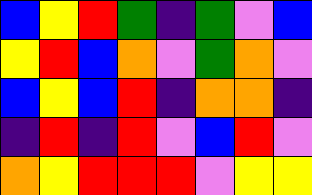[["blue", "yellow", "red", "green", "indigo", "green", "violet", "blue"], ["yellow", "red", "blue", "orange", "violet", "green", "orange", "violet"], ["blue", "yellow", "blue", "red", "indigo", "orange", "orange", "indigo"], ["indigo", "red", "indigo", "red", "violet", "blue", "red", "violet"], ["orange", "yellow", "red", "red", "red", "violet", "yellow", "yellow"]]